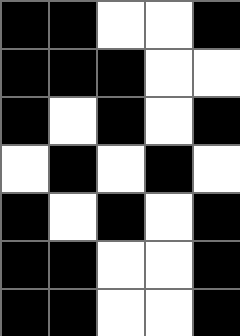[["black", "black", "white", "white", "black"], ["black", "black", "black", "white", "white"], ["black", "white", "black", "white", "black"], ["white", "black", "white", "black", "white"], ["black", "white", "black", "white", "black"], ["black", "black", "white", "white", "black"], ["black", "black", "white", "white", "black"]]